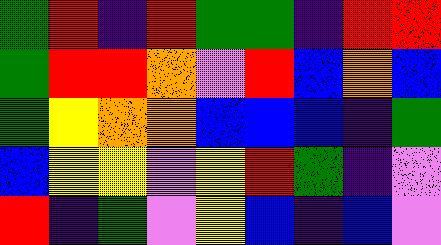[["green", "red", "indigo", "red", "green", "green", "indigo", "red", "red"], ["green", "red", "red", "orange", "violet", "red", "blue", "orange", "blue"], ["green", "yellow", "orange", "orange", "blue", "blue", "blue", "indigo", "green"], ["blue", "yellow", "yellow", "violet", "yellow", "red", "green", "indigo", "violet"], ["red", "indigo", "green", "violet", "yellow", "blue", "indigo", "blue", "violet"]]